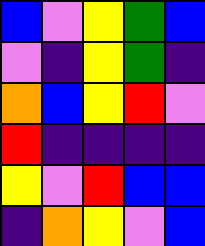[["blue", "violet", "yellow", "green", "blue"], ["violet", "indigo", "yellow", "green", "indigo"], ["orange", "blue", "yellow", "red", "violet"], ["red", "indigo", "indigo", "indigo", "indigo"], ["yellow", "violet", "red", "blue", "blue"], ["indigo", "orange", "yellow", "violet", "blue"]]